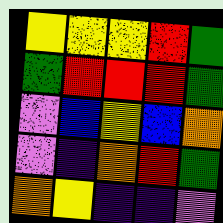[["yellow", "yellow", "yellow", "red", "green"], ["green", "red", "red", "red", "green"], ["violet", "blue", "yellow", "blue", "orange"], ["violet", "indigo", "orange", "red", "green"], ["orange", "yellow", "indigo", "indigo", "violet"]]